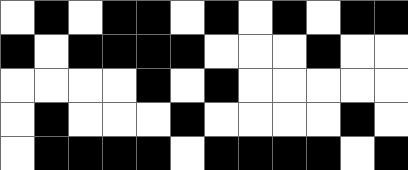[["white", "black", "white", "black", "black", "white", "black", "white", "black", "white", "black", "black"], ["black", "white", "black", "black", "black", "black", "white", "white", "white", "black", "white", "white"], ["white", "white", "white", "white", "black", "white", "black", "white", "white", "white", "white", "white"], ["white", "black", "white", "white", "white", "black", "white", "white", "white", "white", "black", "white"], ["white", "black", "black", "black", "black", "white", "black", "black", "black", "black", "white", "black"]]